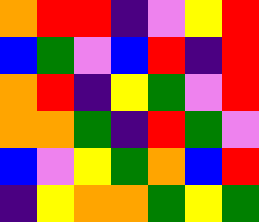[["orange", "red", "red", "indigo", "violet", "yellow", "red"], ["blue", "green", "violet", "blue", "red", "indigo", "red"], ["orange", "red", "indigo", "yellow", "green", "violet", "red"], ["orange", "orange", "green", "indigo", "red", "green", "violet"], ["blue", "violet", "yellow", "green", "orange", "blue", "red"], ["indigo", "yellow", "orange", "orange", "green", "yellow", "green"]]